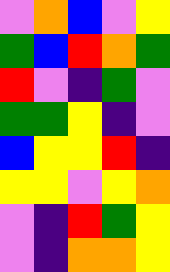[["violet", "orange", "blue", "violet", "yellow"], ["green", "blue", "red", "orange", "green"], ["red", "violet", "indigo", "green", "violet"], ["green", "green", "yellow", "indigo", "violet"], ["blue", "yellow", "yellow", "red", "indigo"], ["yellow", "yellow", "violet", "yellow", "orange"], ["violet", "indigo", "red", "green", "yellow"], ["violet", "indigo", "orange", "orange", "yellow"]]